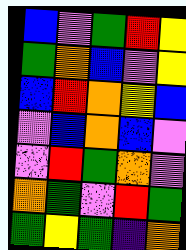[["blue", "violet", "green", "red", "yellow"], ["green", "orange", "blue", "violet", "yellow"], ["blue", "red", "orange", "yellow", "blue"], ["violet", "blue", "orange", "blue", "violet"], ["violet", "red", "green", "orange", "violet"], ["orange", "green", "violet", "red", "green"], ["green", "yellow", "green", "indigo", "orange"]]